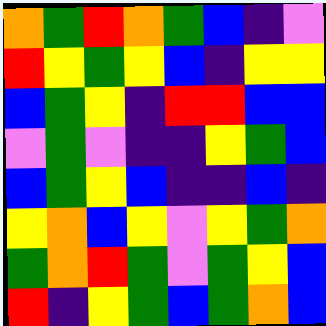[["orange", "green", "red", "orange", "green", "blue", "indigo", "violet"], ["red", "yellow", "green", "yellow", "blue", "indigo", "yellow", "yellow"], ["blue", "green", "yellow", "indigo", "red", "red", "blue", "blue"], ["violet", "green", "violet", "indigo", "indigo", "yellow", "green", "blue"], ["blue", "green", "yellow", "blue", "indigo", "indigo", "blue", "indigo"], ["yellow", "orange", "blue", "yellow", "violet", "yellow", "green", "orange"], ["green", "orange", "red", "green", "violet", "green", "yellow", "blue"], ["red", "indigo", "yellow", "green", "blue", "green", "orange", "blue"]]